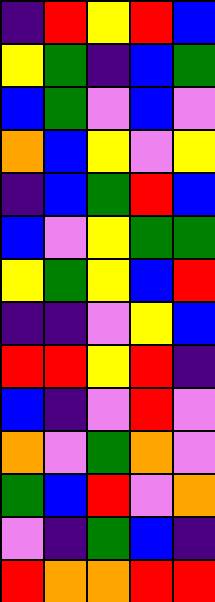[["indigo", "red", "yellow", "red", "blue"], ["yellow", "green", "indigo", "blue", "green"], ["blue", "green", "violet", "blue", "violet"], ["orange", "blue", "yellow", "violet", "yellow"], ["indigo", "blue", "green", "red", "blue"], ["blue", "violet", "yellow", "green", "green"], ["yellow", "green", "yellow", "blue", "red"], ["indigo", "indigo", "violet", "yellow", "blue"], ["red", "red", "yellow", "red", "indigo"], ["blue", "indigo", "violet", "red", "violet"], ["orange", "violet", "green", "orange", "violet"], ["green", "blue", "red", "violet", "orange"], ["violet", "indigo", "green", "blue", "indigo"], ["red", "orange", "orange", "red", "red"]]